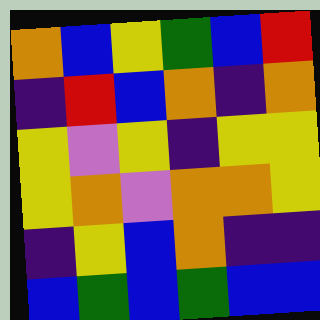[["orange", "blue", "yellow", "green", "blue", "red"], ["indigo", "red", "blue", "orange", "indigo", "orange"], ["yellow", "violet", "yellow", "indigo", "yellow", "yellow"], ["yellow", "orange", "violet", "orange", "orange", "yellow"], ["indigo", "yellow", "blue", "orange", "indigo", "indigo"], ["blue", "green", "blue", "green", "blue", "blue"]]